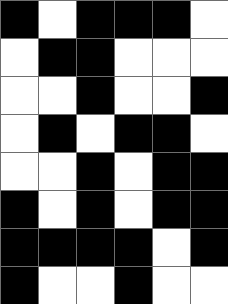[["black", "white", "black", "black", "black", "white"], ["white", "black", "black", "white", "white", "white"], ["white", "white", "black", "white", "white", "black"], ["white", "black", "white", "black", "black", "white"], ["white", "white", "black", "white", "black", "black"], ["black", "white", "black", "white", "black", "black"], ["black", "black", "black", "black", "white", "black"], ["black", "white", "white", "black", "white", "white"]]